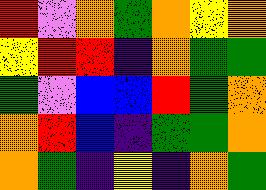[["red", "violet", "orange", "green", "orange", "yellow", "orange"], ["yellow", "red", "red", "indigo", "orange", "green", "green"], ["green", "violet", "blue", "blue", "red", "green", "orange"], ["orange", "red", "blue", "indigo", "green", "green", "orange"], ["orange", "green", "indigo", "yellow", "indigo", "orange", "green"]]